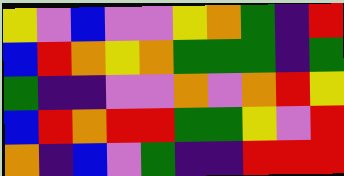[["yellow", "violet", "blue", "violet", "violet", "yellow", "orange", "green", "indigo", "red"], ["blue", "red", "orange", "yellow", "orange", "green", "green", "green", "indigo", "green"], ["green", "indigo", "indigo", "violet", "violet", "orange", "violet", "orange", "red", "yellow"], ["blue", "red", "orange", "red", "red", "green", "green", "yellow", "violet", "red"], ["orange", "indigo", "blue", "violet", "green", "indigo", "indigo", "red", "red", "red"]]